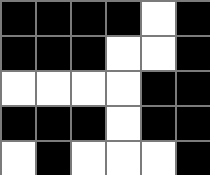[["black", "black", "black", "black", "white", "black"], ["black", "black", "black", "white", "white", "black"], ["white", "white", "white", "white", "black", "black"], ["black", "black", "black", "white", "black", "black"], ["white", "black", "white", "white", "white", "black"]]